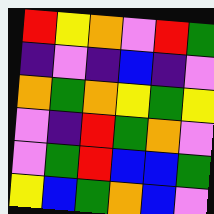[["red", "yellow", "orange", "violet", "red", "green"], ["indigo", "violet", "indigo", "blue", "indigo", "violet"], ["orange", "green", "orange", "yellow", "green", "yellow"], ["violet", "indigo", "red", "green", "orange", "violet"], ["violet", "green", "red", "blue", "blue", "green"], ["yellow", "blue", "green", "orange", "blue", "violet"]]